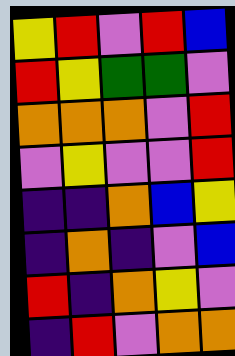[["yellow", "red", "violet", "red", "blue"], ["red", "yellow", "green", "green", "violet"], ["orange", "orange", "orange", "violet", "red"], ["violet", "yellow", "violet", "violet", "red"], ["indigo", "indigo", "orange", "blue", "yellow"], ["indigo", "orange", "indigo", "violet", "blue"], ["red", "indigo", "orange", "yellow", "violet"], ["indigo", "red", "violet", "orange", "orange"]]